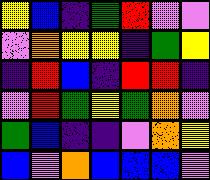[["yellow", "blue", "indigo", "green", "red", "violet", "violet"], ["violet", "orange", "yellow", "yellow", "indigo", "green", "yellow"], ["indigo", "red", "blue", "indigo", "red", "red", "indigo"], ["violet", "red", "green", "yellow", "green", "orange", "violet"], ["green", "blue", "indigo", "indigo", "violet", "orange", "yellow"], ["blue", "violet", "orange", "blue", "blue", "blue", "violet"]]